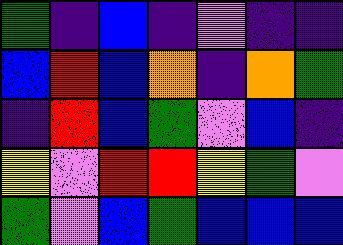[["green", "indigo", "blue", "indigo", "violet", "indigo", "indigo"], ["blue", "red", "blue", "orange", "indigo", "orange", "green"], ["indigo", "red", "blue", "green", "violet", "blue", "indigo"], ["yellow", "violet", "red", "red", "yellow", "green", "violet"], ["green", "violet", "blue", "green", "blue", "blue", "blue"]]